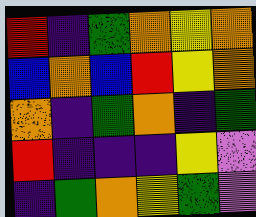[["red", "indigo", "green", "orange", "yellow", "orange"], ["blue", "orange", "blue", "red", "yellow", "orange"], ["orange", "indigo", "green", "orange", "indigo", "green"], ["red", "indigo", "indigo", "indigo", "yellow", "violet"], ["indigo", "green", "orange", "yellow", "green", "violet"]]